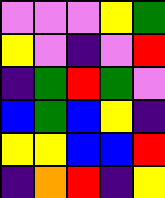[["violet", "violet", "violet", "yellow", "green"], ["yellow", "violet", "indigo", "violet", "red"], ["indigo", "green", "red", "green", "violet"], ["blue", "green", "blue", "yellow", "indigo"], ["yellow", "yellow", "blue", "blue", "red"], ["indigo", "orange", "red", "indigo", "yellow"]]